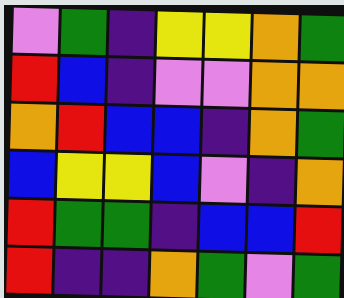[["violet", "green", "indigo", "yellow", "yellow", "orange", "green"], ["red", "blue", "indigo", "violet", "violet", "orange", "orange"], ["orange", "red", "blue", "blue", "indigo", "orange", "green"], ["blue", "yellow", "yellow", "blue", "violet", "indigo", "orange"], ["red", "green", "green", "indigo", "blue", "blue", "red"], ["red", "indigo", "indigo", "orange", "green", "violet", "green"]]